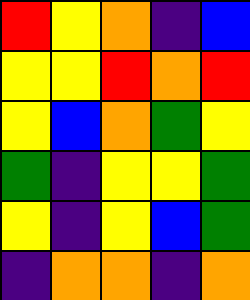[["red", "yellow", "orange", "indigo", "blue"], ["yellow", "yellow", "red", "orange", "red"], ["yellow", "blue", "orange", "green", "yellow"], ["green", "indigo", "yellow", "yellow", "green"], ["yellow", "indigo", "yellow", "blue", "green"], ["indigo", "orange", "orange", "indigo", "orange"]]